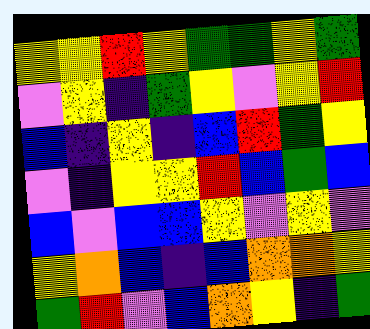[["yellow", "yellow", "red", "yellow", "green", "green", "yellow", "green"], ["violet", "yellow", "indigo", "green", "yellow", "violet", "yellow", "red"], ["blue", "indigo", "yellow", "indigo", "blue", "red", "green", "yellow"], ["violet", "indigo", "yellow", "yellow", "red", "blue", "green", "blue"], ["blue", "violet", "blue", "blue", "yellow", "violet", "yellow", "violet"], ["yellow", "orange", "blue", "indigo", "blue", "orange", "orange", "yellow"], ["green", "red", "violet", "blue", "orange", "yellow", "indigo", "green"]]